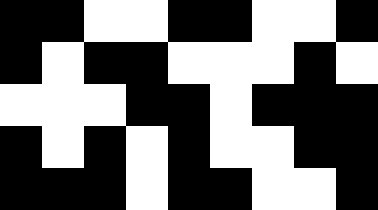[["black", "black", "white", "white", "black", "black", "white", "white", "black"], ["black", "white", "black", "black", "white", "white", "white", "black", "white"], ["white", "white", "white", "black", "black", "white", "black", "black", "black"], ["black", "white", "black", "white", "black", "white", "white", "black", "black"], ["black", "black", "black", "white", "black", "black", "white", "white", "black"]]